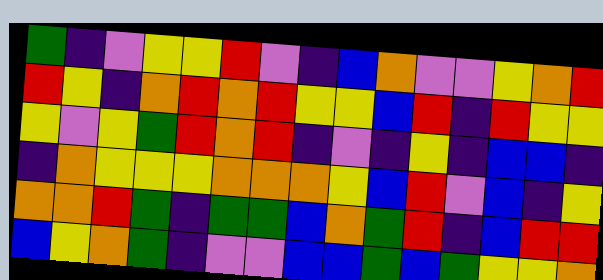[["green", "indigo", "violet", "yellow", "yellow", "red", "violet", "indigo", "blue", "orange", "violet", "violet", "yellow", "orange", "red"], ["red", "yellow", "indigo", "orange", "red", "orange", "red", "yellow", "yellow", "blue", "red", "indigo", "red", "yellow", "yellow"], ["yellow", "violet", "yellow", "green", "red", "orange", "red", "indigo", "violet", "indigo", "yellow", "indigo", "blue", "blue", "indigo"], ["indigo", "orange", "yellow", "yellow", "yellow", "orange", "orange", "orange", "yellow", "blue", "red", "violet", "blue", "indigo", "yellow"], ["orange", "orange", "red", "green", "indigo", "green", "green", "blue", "orange", "green", "red", "indigo", "blue", "red", "red"], ["blue", "yellow", "orange", "green", "indigo", "violet", "violet", "blue", "blue", "green", "blue", "green", "yellow", "yellow", "orange"]]